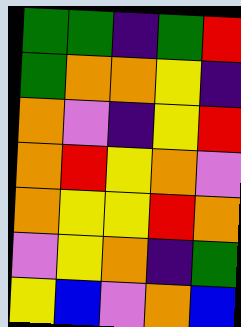[["green", "green", "indigo", "green", "red"], ["green", "orange", "orange", "yellow", "indigo"], ["orange", "violet", "indigo", "yellow", "red"], ["orange", "red", "yellow", "orange", "violet"], ["orange", "yellow", "yellow", "red", "orange"], ["violet", "yellow", "orange", "indigo", "green"], ["yellow", "blue", "violet", "orange", "blue"]]